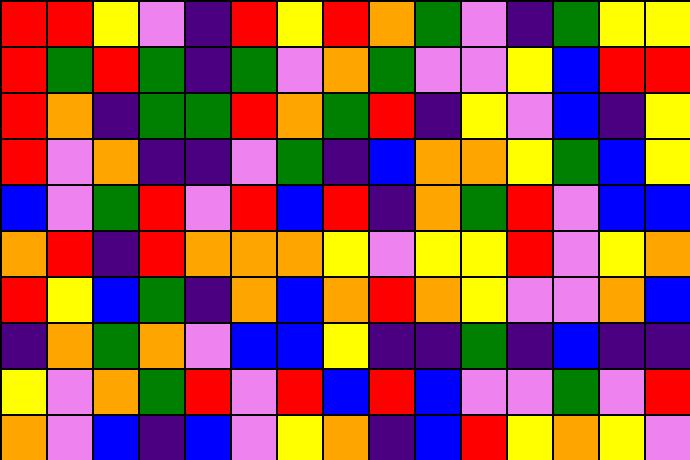[["red", "red", "yellow", "violet", "indigo", "red", "yellow", "red", "orange", "green", "violet", "indigo", "green", "yellow", "yellow"], ["red", "green", "red", "green", "indigo", "green", "violet", "orange", "green", "violet", "violet", "yellow", "blue", "red", "red"], ["red", "orange", "indigo", "green", "green", "red", "orange", "green", "red", "indigo", "yellow", "violet", "blue", "indigo", "yellow"], ["red", "violet", "orange", "indigo", "indigo", "violet", "green", "indigo", "blue", "orange", "orange", "yellow", "green", "blue", "yellow"], ["blue", "violet", "green", "red", "violet", "red", "blue", "red", "indigo", "orange", "green", "red", "violet", "blue", "blue"], ["orange", "red", "indigo", "red", "orange", "orange", "orange", "yellow", "violet", "yellow", "yellow", "red", "violet", "yellow", "orange"], ["red", "yellow", "blue", "green", "indigo", "orange", "blue", "orange", "red", "orange", "yellow", "violet", "violet", "orange", "blue"], ["indigo", "orange", "green", "orange", "violet", "blue", "blue", "yellow", "indigo", "indigo", "green", "indigo", "blue", "indigo", "indigo"], ["yellow", "violet", "orange", "green", "red", "violet", "red", "blue", "red", "blue", "violet", "violet", "green", "violet", "red"], ["orange", "violet", "blue", "indigo", "blue", "violet", "yellow", "orange", "indigo", "blue", "red", "yellow", "orange", "yellow", "violet"]]